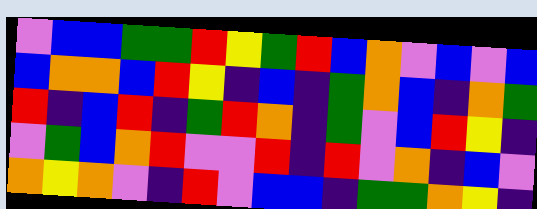[["violet", "blue", "blue", "green", "green", "red", "yellow", "green", "red", "blue", "orange", "violet", "blue", "violet", "blue"], ["blue", "orange", "orange", "blue", "red", "yellow", "indigo", "blue", "indigo", "green", "orange", "blue", "indigo", "orange", "green"], ["red", "indigo", "blue", "red", "indigo", "green", "red", "orange", "indigo", "green", "violet", "blue", "red", "yellow", "indigo"], ["violet", "green", "blue", "orange", "red", "violet", "violet", "red", "indigo", "red", "violet", "orange", "indigo", "blue", "violet"], ["orange", "yellow", "orange", "violet", "indigo", "red", "violet", "blue", "blue", "indigo", "green", "green", "orange", "yellow", "indigo"]]